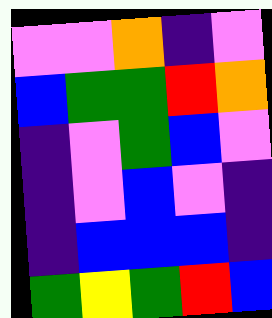[["violet", "violet", "orange", "indigo", "violet"], ["blue", "green", "green", "red", "orange"], ["indigo", "violet", "green", "blue", "violet"], ["indigo", "violet", "blue", "violet", "indigo"], ["indigo", "blue", "blue", "blue", "indigo"], ["green", "yellow", "green", "red", "blue"]]